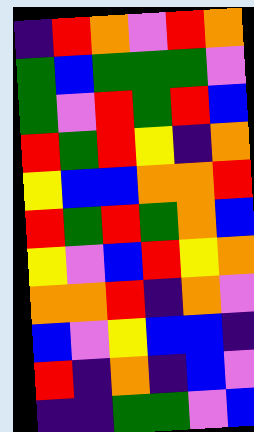[["indigo", "red", "orange", "violet", "red", "orange"], ["green", "blue", "green", "green", "green", "violet"], ["green", "violet", "red", "green", "red", "blue"], ["red", "green", "red", "yellow", "indigo", "orange"], ["yellow", "blue", "blue", "orange", "orange", "red"], ["red", "green", "red", "green", "orange", "blue"], ["yellow", "violet", "blue", "red", "yellow", "orange"], ["orange", "orange", "red", "indigo", "orange", "violet"], ["blue", "violet", "yellow", "blue", "blue", "indigo"], ["red", "indigo", "orange", "indigo", "blue", "violet"], ["indigo", "indigo", "green", "green", "violet", "blue"]]